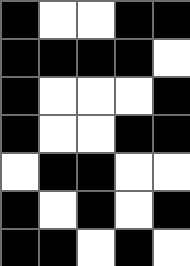[["black", "white", "white", "black", "black"], ["black", "black", "black", "black", "white"], ["black", "white", "white", "white", "black"], ["black", "white", "white", "black", "black"], ["white", "black", "black", "white", "white"], ["black", "white", "black", "white", "black"], ["black", "black", "white", "black", "white"]]